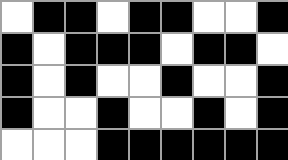[["white", "black", "black", "white", "black", "black", "white", "white", "black"], ["black", "white", "black", "black", "black", "white", "black", "black", "white"], ["black", "white", "black", "white", "white", "black", "white", "white", "black"], ["black", "white", "white", "black", "white", "white", "black", "white", "black"], ["white", "white", "white", "black", "black", "black", "black", "black", "black"]]